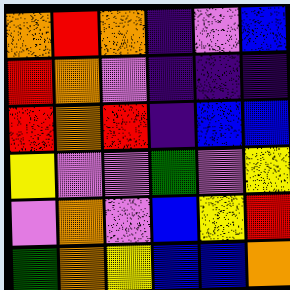[["orange", "red", "orange", "indigo", "violet", "blue"], ["red", "orange", "violet", "indigo", "indigo", "indigo"], ["red", "orange", "red", "indigo", "blue", "blue"], ["yellow", "violet", "violet", "green", "violet", "yellow"], ["violet", "orange", "violet", "blue", "yellow", "red"], ["green", "orange", "yellow", "blue", "blue", "orange"]]